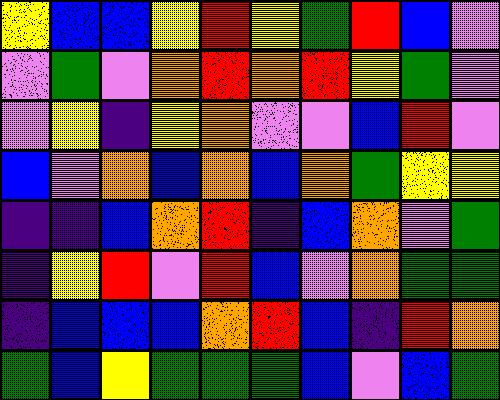[["yellow", "blue", "blue", "yellow", "red", "yellow", "green", "red", "blue", "violet"], ["violet", "green", "violet", "orange", "red", "orange", "red", "yellow", "green", "violet"], ["violet", "yellow", "indigo", "yellow", "orange", "violet", "violet", "blue", "red", "violet"], ["blue", "violet", "orange", "blue", "orange", "blue", "orange", "green", "yellow", "yellow"], ["indigo", "indigo", "blue", "orange", "red", "indigo", "blue", "orange", "violet", "green"], ["indigo", "yellow", "red", "violet", "red", "blue", "violet", "orange", "green", "green"], ["indigo", "blue", "blue", "blue", "orange", "red", "blue", "indigo", "red", "orange"], ["green", "blue", "yellow", "green", "green", "green", "blue", "violet", "blue", "green"]]